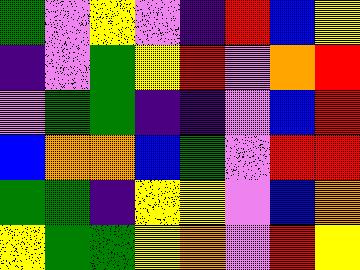[["green", "violet", "yellow", "violet", "indigo", "red", "blue", "yellow"], ["indigo", "violet", "green", "yellow", "red", "violet", "orange", "red"], ["violet", "green", "green", "indigo", "indigo", "violet", "blue", "red"], ["blue", "orange", "orange", "blue", "green", "violet", "red", "red"], ["green", "green", "indigo", "yellow", "yellow", "violet", "blue", "orange"], ["yellow", "green", "green", "yellow", "orange", "violet", "red", "yellow"]]